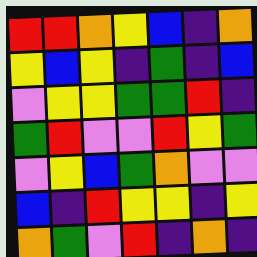[["red", "red", "orange", "yellow", "blue", "indigo", "orange"], ["yellow", "blue", "yellow", "indigo", "green", "indigo", "blue"], ["violet", "yellow", "yellow", "green", "green", "red", "indigo"], ["green", "red", "violet", "violet", "red", "yellow", "green"], ["violet", "yellow", "blue", "green", "orange", "violet", "violet"], ["blue", "indigo", "red", "yellow", "yellow", "indigo", "yellow"], ["orange", "green", "violet", "red", "indigo", "orange", "indigo"]]